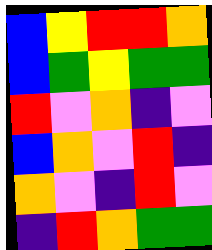[["blue", "yellow", "red", "red", "orange"], ["blue", "green", "yellow", "green", "green"], ["red", "violet", "orange", "indigo", "violet"], ["blue", "orange", "violet", "red", "indigo"], ["orange", "violet", "indigo", "red", "violet"], ["indigo", "red", "orange", "green", "green"]]